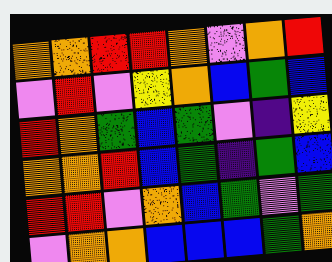[["orange", "orange", "red", "red", "orange", "violet", "orange", "red"], ["violet", "red", "violet", "yellow", "orange", "blue", "green", "blue"], ["red", "orange", "green", "blue", "green", "violet", "indigo", "yellow"], ["orange", "orange", "red", "blue", "green", "indigo", "green", "blue"], ["red", "red", "violet", "orange", "blue", "green", "violet", "green"], ["violet", "orange", "orange", "blue", "blue", "blue", "green", "orange"]]